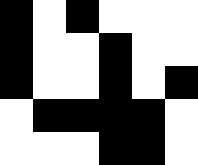[["black", "white", "black", "white", "white", "white"], ["black", "white", "white", "black", "white", "white"], ["black", "white", "white", "black", "white", "black"], ["white", "black", "black", "black", "black", "white"], ["white", "white", "white", "black", "black", "white"]]